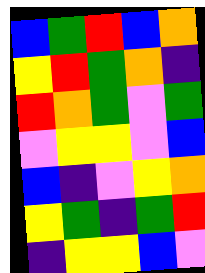[["blue", "green", "red", "blue", "orange"], ["yellow", "red", "green", "orange", "indigo"], ["red", "orange", "green", "violet", "green"], ["violet", "yellow", "yellow", "violet", "blue"], ["blue", "indigo", "violet", "yellow", "orange"], ["yellow", "green", "indigo", "green", "red"], ["indigo", "yellow", "yellow", "blue", "violet"]]